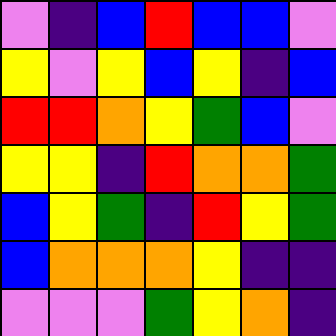[["violet", "indigo", "blue", "red", "blue", "blue", "violet"], ["yellow", "violet", "yellow", "blue", "yellow", "indigo", "blue"], ["red", "red", "orange", "yellow", "green", "blue", "violet"], ["yellow", "yellow", "indigo", "red", "orange", "orange", "green"], ["blue", "yellow", "green", "indigo", "red", "yellow", "green"], ["blue", "orange", "orange", "orange", "yellow", "indigo", "indigo"], ["violet", "violet", "violet", "green", "yellow", "orange", "indigo"]]